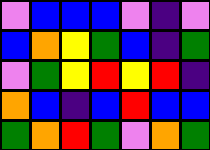[["violet", "blue", "blue", "blue", "violet", "indigo", "violet"], ["blue", "orange", "yellow", "green", "blue", "indigo", "green"], ["violet", "green", "yellow", "red", "yellow", "red", "indigo"], ["orange", "blue", "indigo", "blue", "red", "blue", "blue"], ["green", "orange", "red", "green", "violet", "orange", "green"]]